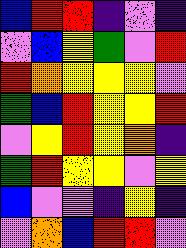[["blue", "red", "red", "indigo", "violet", "indigo"], ["violet", "blue", "yellow", "green", "violet", "red"], ["red", "orange", "yellow", "yellow", "yellow", "violet"], ["green", "blue", "red", "yellow", "yellow", "red"], ["violet", "yellow", "red", "yellow", "orange", "indigo"], ["green", "red", "yellow", "yellow", "violet", "yellow"], ["blue", "violet", "violet", "indigo", "yellow", "indigo"], ["violet", "orange", "blue", "red", "red", "violet"]]